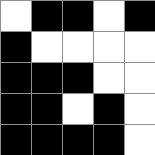[["white", "black", "black", "white", "black"], ["black", "white", "white", "white", "white"], ["black", "black", "black", "white", "white"], ["black", "black", "white", "black", "white"], ["black", "black", "black", "black", "white"]]